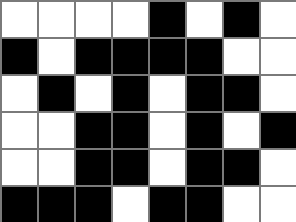[["white", "white", "white", "white", "black", "white", "black", "white"], ["black", "white", "black", "black", "black", "black", "white", "white"], ["white", "black", "white", "black", "white", "black", "black", "white"], ["white", "white", "black", "black", "white", "black", "white", "black"], ["white", "white", "black", "black", "white", "black", "black", "white"], ["black", "black", "black", "white", "black", "black", "white", "white"]]